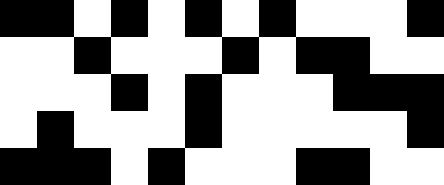[["black", "black", "white", "black", "white", "black", "white", "black", "white", "white", "white", "black"], ["white", "white", "black", "white", "white", "white", "black", "white", "black", "black", "white", "white"], ["white", "white", "white", "black", "white", "black", "white", "white", "white", "black", "black", "black"], ["white", "black", "white", "white", "white", "black", "white", "white", "white", "white", "white", "black"], ["black", "black", "black", "white", "black", "white", "white", "white", "black", "black", "white", "white"]]